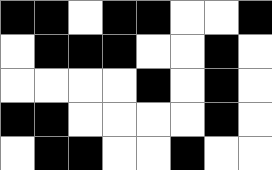[["black", "black", "white", "black", "black", "white", "white", "black"], ["white", "black", "black", "black", "white", "white", "black", "white"], ["white", "white", "white", "white", "black", "white", "black", "white"], ["black", "black", "white", "white", "white", "white", "black", "white"], ["white", "black", "black", "white", "white", "black", "white", "white"]]